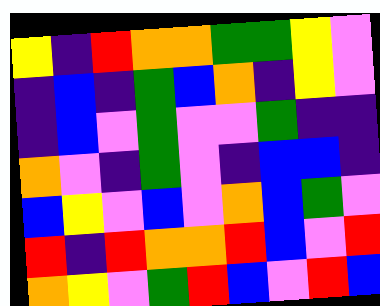[["yellow", "indigo", "red", "orange", "orange", "green", "green", "yellow", "violet"], ["indigo", "blue", "indigo", "green", "blue", "orange", "indigo", "yellow", "violet"], ["indigo", "blue", "violet", "green", "violet", "violet", "green", "indigo", "indigo"], ["orange", "violet", "indigo", "green", "violet", "indigo", "blue", "blue", "indigo"], ["blue", "yellow", "violet", "blue", "violet", "orange", "blue", "green", "violet"], ["red", "indigo", "red", "orange", "orange", "red", "blue", "violet", "red"], ["orange", "yellow", "violet", "green", "red", "blue", "violet", "red", "blue"]]